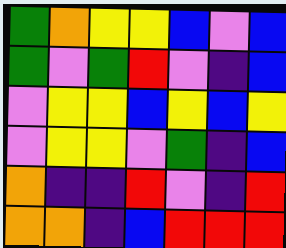[["green", "orange", "yellow", "yellow", "blue", "violet", "blue"], ["green", "violet", "green", "red", "violet", "indigo", "blue"], ["violet", "yellow", "yellow", "blue", "yellow", "blue", "yellow"], ["violet", "yellow", "yellow", "violet", "green", "indigo", "blue"], ["orange", "indigo", "indigo", "red", "violet", "indigo", "red"], ["orange", "orange", "indigo", "blue", "red", "red", "red"]]